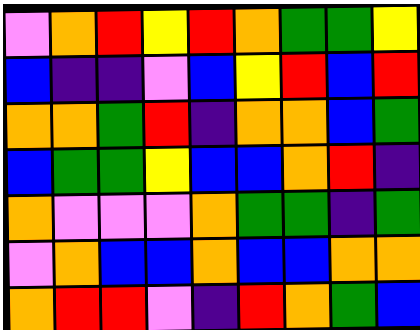[["violet", "orange", "red", "yellow", "red", "orange", "green", "green", "yellow"], ["blue", "indigo", "indigo", "violet", "blue", "yellow", "red", "blue", "red"], ["orange", "orange", "green", "red", "indigo", "orange", "orange", "blue", "green"], ["blue", "green", "green", "yellow", "blue", "blue", "orange", "red", "indigo"], ["orange", "violet", "violet", "violet", "orange", "green", "green", "indigo", "green"], ["violet", "orange", "blue", "blue", "orange", "blue", "blue", "orange", "orange"], ["orange", "red", "red", "violet", "indigo", "red", "orange", "green", "blue"]]